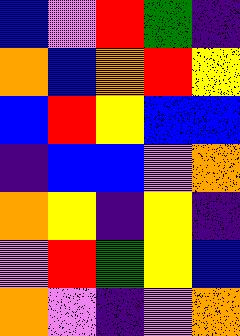[["blue", "violet", "red", "green", "indigo"], ["orange", "blue", "orange", "red", "yellow"], ["blue", "red", "yellow", "blue", "blue"], ["indigo", "blue", "blue", "violet", "orange"], ["orange", "yellow", "indigo", "yellow", "indigo"], ["violet", "red", "green", "yellow", "blue"], ["orange", "violet", "indigo", "violet", "orange"]]